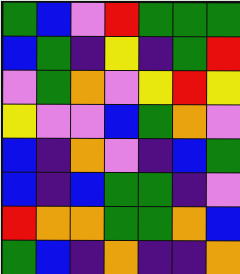[["green", "blue", "violet", "red", "green", "green", "green"], ["blue", "green", "indigo", "yellow", "indigo", "green", "red"], ["violet", "green", "orange", "violet", "yellow", "red", "yellow"], ["yellow", "violet", "violet", "blue", "green", "orange", "violet"], ["blue", "indigo", "orange", "violet", "indigo", "blue", "green"], ["blue", "indigo", "blue", "green", "green", "indigo", "violet"], ["red", "orange", "orange", "green", "green", "orange", "blue"], ["green", "blue", "indigo", "orange", "indigo", "indigo", "orange"]]